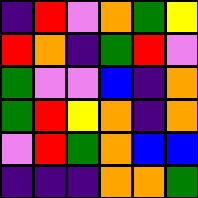[["indigo", "red", "violet", "orange", "green", "yellow"], ["red", "orange", "indigo", "green", "red", "violet"], ["green", "violet", "violet", "blue", "indigo", "orange"], ["green", "red", "yellow", "orange", "indigo", "orange"], ["violet", "red", "green", "orange", "blue", "blue"], ["indigo", "indigo", "indigo", "orange", "orange", "green"]]